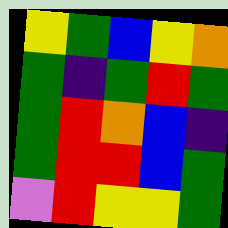[["yellow", "green", "blue", "yellow", "orange"], ["green", "indigo", "green", "red", "green"], ["green", "red", "orange", "blue", "indigo"], ["green", "red", "red", "blue", "green"], ["violet", "red", "yellow", "yellow", "green"]]